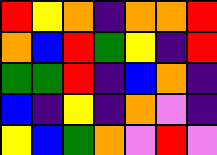[["red", "yellow", "orange", "indigo", "orange", "orange", "red"], ["orange", "blue", "red", "green", "yellow", "indigo", "red"], ["green", "green", "red", "indigo", "blue", "orange", "indigo"], ["blue", "indigo", "yellow", "indigo", "orange", "violet", "indigo"], ["yellow", "blue", "green", "orange", "violet", "red", "violet"]]